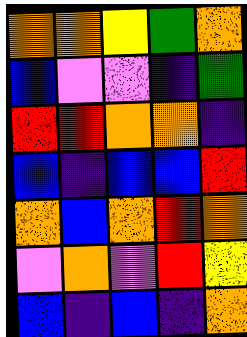[["orange", "orange", "yellow", "green", "orange"], ["blue", "violet", "violet", "indigo", "green"], ["red", "red", "orange", "orange", "indigo"], ["blue", "indigo", "blue", "blue", "red"], ["orange", "blue", "orange", "red", "orange"], ["violet", "orange", "violet", "red", "yellow"], ["blue", "indigo", "blue", "indigo", "orange"]]